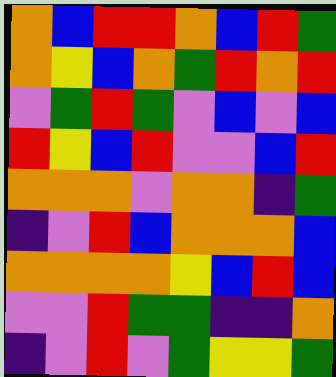[["orange", "blue", "red", "red", "orange", "blue", "red", "green"], ["orange", "yellow", "blue", "orange", "green", "red", "orange", "red"], ["violet", "green", "red", "green", "violet", "blue", "violet", "blue"], ["red", "yellow", "blue", "red", "violet", "violet", "blue", "red"], ["orange", "orange", "orange", "violet", "orange", "orange", "indigo", "green"], ["indigo", "violet", "red", "blue", "orange", "orange", "orange", "blue"], ["orange", "orange", "orange", "orange", "yellow", "blue", "red", "blue"], ["violet", "violet", "red", "green", "green", "indigo", "indigo", "orange"], ["indigo", "violet", "red", "violet", "green", "yellow", "yellow", "green"]]